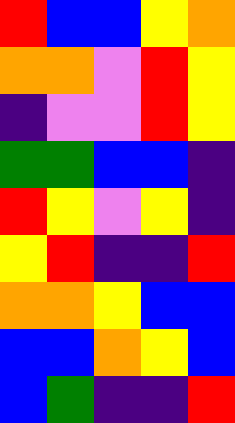[["red", "blue", "blue", "yellow", "orange"], ["orange", "orange", "violet", "red", "yellow"], ["indigo", "violet", "violet", "red", "yellow"], ["green", "green", "blue", "blue", "indigo"], ["red", "yellow", "violet", "yellow", "indigo"], ["yellow", "red", "indigo", "indigo", "red"], ["orange", "orange", "yellow", "blue", "blue"], ["blue", "blue", "orange", "yellow", "blue"], ["blue", "green", "indigo", "indigo", "red"]]